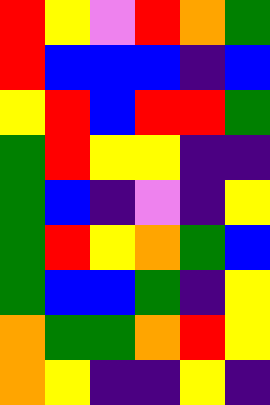[["red", "yellow", "violet", "red", "orange", "green"], ["red", "blue", "blue", "blue", "indigo", "blue"], ["yellow", "red", "blue", "red", "red", "green"], ["green", "red", "yellow", "yellow", "indigo", "indigo"], ["green", "blue", "indigo", "violet", "indigo", "yellow"], ["green", "red", "yellow", "orange", "green", "blue"], ["green", "blue", "blue", "green", "indigo", "yellow"], ["orange", "green", "green", "orange", "red", "yellow"], ["orange", "yellow", "indigo", "indigo", "yellow", "indigo"]]